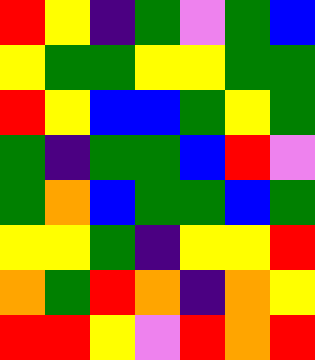[["red", "yellow", "indigo", "green", "violet", "green", "blue"], ["yellow", "green", "green", "yellow", "yellow", "green", "green"], ["red", "yellow", "blue", "blue", "green", "yellow", "green"], ["green", "indigo", "green", "green", "blue", "red", "violet"], ["green", "orange", "blue", "green", "green", "blue", "green"], ["yellow", "yellow", "green", "indigo", "yellow", "yellow", "red"], ["orange", "green", "red", "orange", "indigo", "orange", "yellow"], ["red", "red", "yellow", "violet", "red", "orange", "red"]]